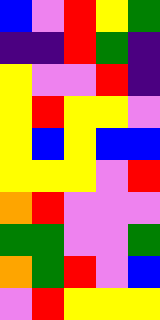[["blue", "violet", "red", "yellow", "green"], ["indigo", "indigo", "red", "green", "indigo"], ["yellow", "violet", "violet", "red", "indigo"], ["yellow", "red", "yellow", "yellow", "violet"], ["yellow", "blue", "yellow", "blue", "blue"], ["yellow", "yellow", "yellow", "violet", "red"], ["orange", "red", "violet", "violet", "violet"], ["green", "green", "violet", "violet", "green"], ["orange", "green", "red", "violet", "blue"], ["violet", "red", "yellow", "yellow", "yellow"]]